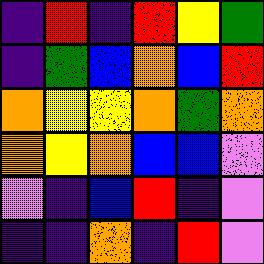[["indigo", "red", "indigo", "red", "yellow", "green"], ["indigo", "green", "blue", "orange", "blue", "red"], ["orange", "yellow", "yellow", "orange", "green", "orange"], ["orange", "yellow", "orange", "blue", "blue", "violet"], ["violet", "indigo", "blue", "red", "indigo", "violet"], ["indigo", "indigo", "orange", "indigo", "red", "violet"]]